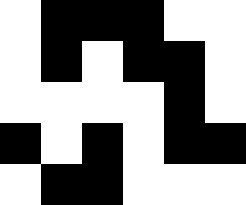[["white", "black", "black", "black", "white", "white"], ["white", "black", "white", "black", "black", "white"], ["white", "white", "white", "white", "black", "white"], ["black", "white", "black", "white", "black", "black"], ["white", "black", "black", "white", "white", "white"]]